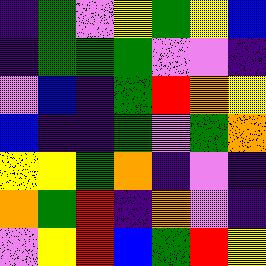[["indigo", "green", "violet", "yellow", "green", "yellow", "blue"], ["indigo", "green", "green", "green", "violet", "violet", "indigo"], ["violet", "blue", "indigo", "green", "red", "orange", "yellow"], ["blue", "indigo", "indigo", "green", "violet", "green", "orange"], ["yellow", "yellow", "green", "orange", "indigo", "violet", "indigo"], ["orange", "green", "red", "indigo", "orange", "violet", "indigo"], ["violet", "yellow", "red", "blue", "green", "red", "yellow"]]